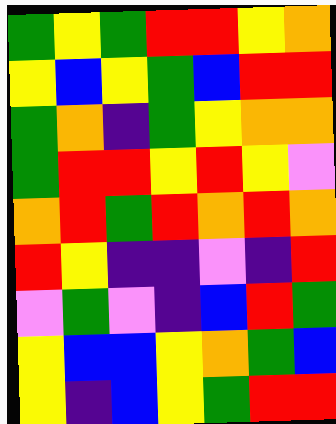[["green", "yellow", "green", "red", "red", "yellow", "orange"], ["yellow", "blue", "yellow", "green", "blue", "red", "red"], ["green", "orange", "indigo", "green", "yellow", "orange", "orange"], ["green", "red", "red", "yellow", "red", "yellow", "violet"], ["orange", "red", "green", "red", "orange", "red", "orange"], ["red", "yellow", "indigo", "indigo", "violet", "indigo", "red"], ["violet", "green", "violet", "indigo", "blue", "red", "green"], ["yellow", "blue", "blue", "yellow", "orange", "green", "blue"], ["yellow", "indigo", "blue", "yellow", "green", "red", "red"]]